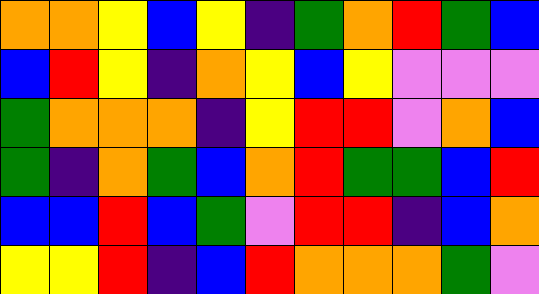[["orange", "orange", "yellow", "blue", "yellow", "indigo", "green", "orange", "red", "green", "blue"], ["blue", "red", "yellow", "indigo", "orange", "yellow", "blue", "yellow", "violet", "violet", "violet"], ["green", "orange", "orange", "orange", "indigo", "yellow", "red", "red", "violet", "orange", "blue"], ["green", "indigo", "orange", "green", "blue", "orange", "red", "green", "green", "blue", "red"], ["blue", "blue", "red", "blue", "green", "violet", "red", "red", "indigo", "blue", "orange"], ["yellow", "yellow", "red", "indigo", "blue", "red", "orange", "orange", "orange", "green", "violet"]]